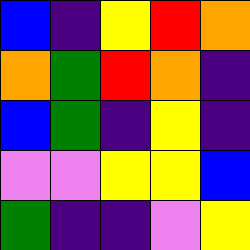[["blue", "indigo", "yellow", "red", "orange"], ["orange", "green", "red", "orange", "indigo"], ["blue", "green", "indigo", "yellow", "indigo"], ["violet", "violet", "yellow", "yellow", "blue"], ["green", "indigo", "indigo", "violet", "yellow"]]